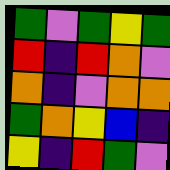[["green", "violet", "green", "yellow", "green"], ["red", "indigo", "red", "orange", "violet"], ["orange", "indigo", "violet", "orange", "orange"], ["green", "orange", "yellow", "blue", "indigo"], ["yellow", "indigo", "red", "green", "violet"]]